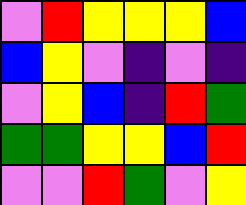[["violet", "red", "yellow", "yellow", "yellow", "blue"], ["blue", "yellow", "violet", "indigo", "violet", "indigo"], ["violet", "yellow", "blue", "indigo", "red", "green"], ["green", "green", "yellow", "yellow", "blue", "red"], ["violet", "violet", "red", "green", "violet", "yellow"]]